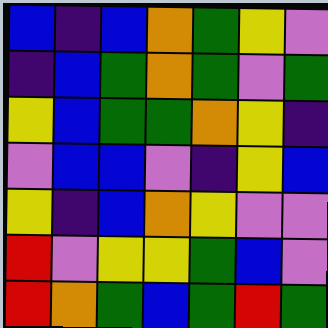[["blue", "indigo", "blue", "orange", "green", "yellow", "violet"], ["indigo", "blue", "green", "orange", "green", "violet", "green"], ["yellow", "blue", "green", "green", "orange", "yellow", "indigo"], ["violet", "blue", "blue", "violet", "indigo", "yellow", "blue"], ["yellow", "indigo", "blue", "orange", "yellow", "violet", "violet"], ["red", "violet", "yellow", "yellow", "green", "blue", "violet"], ["red", "orange", "green", "blue", "green", "red", "green"]]